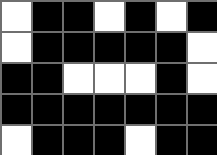[["white", "black", "black", "white", "black", "white", "black"], ["white", "black", "black", "black", "black", "black", "white"], ["black", "black", "white", "white", "white", "black", "white"], ["black", "black", "black", "black", "black", "black", "black"], ["white", "black", "black", "black", "white", "black", "black"]]